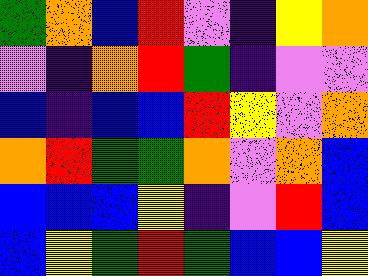[["green", "orange", "blue", "red", "violet", "indigo", "yellow", "orange"], ["violet", "indigo", "orange", "red", "green", "indigo", "violet", "violet"], ["blue", "indigo", "blue", "blue", "red", "yellow", "violet", "orange"], ["orange", "red", "green", "green", "orange", "violet", "orange", "blue"], ["blue", "blue", "blue", "yellow", "indigo", "violet", "red", "blue"], ["blue", "yellow", "green", "red", "green", "blue", "blue", "yellow"]]